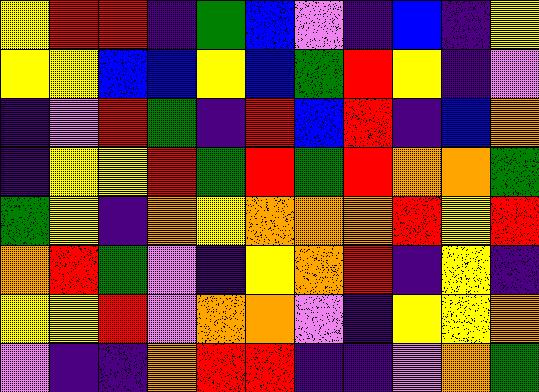[["yellow", "red", "red", "indigo", "green", "blue", "violet", "indigo", "blue", "indigo", "yellow"], ["yellow", "yellow", "blue", "blue", "yellow", "blue", "green", "red", "yellow", "indigo", "violet"], ["indigo", "violet", "red", "green", "indigo", "red", "blue", "red", "indigo", "blue", "orange"], ["indigo", "yellow", "yellow", "red", "green", "red", "green", "red", "orange", "orange", "green"], ["green", "yellow", "indigo", "orange", "yellow", "orange", "orange", "orange", "red", "yellow", "red"], ["orange", "red", "green", "violet", "indigo", "yellow", "orange", "red", "indigo", "yellow", "indigo"], ["yellow", "yellow", "red", "violet", "orange", "orange", "violet", "indigo", "yellow", "yellow", "orange"], ["violet", "indigo", "indigo", "orange", "red", "red", "indigo", "indigo", "violet", "orange", "green"]]